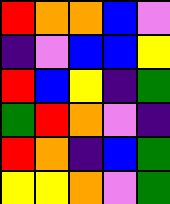[["red", "orange", "orange", "blue", "violet"], ["indigo", "violet", "blue", "blue", "yellow"], ["red", "blue", "yellow", "indigo", "green"], ["green", "red", "orange", "violet", "indigo"], ["red", "orange", "indigo", "blue", "green"], ["yellow", "yellow", "orange", "violet", "green"]]